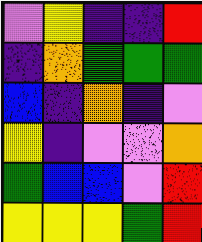[["violet", "yellow", "indigo", "indigo", "red"], ["indigo", "orange", "green", "green", "green"], ["blue", "indigo", "orange", "indigo", "violet"], ["yellow", "indigo", "violet", "violet", "orange"], ["green", "blue", "blue", "violet", "red"], ["yellow", "yellow", "yellow", "green", "red"]]